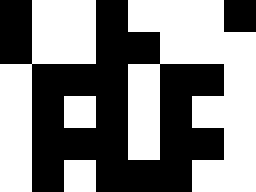[["black", "white", "white", "black", "white", "white", "white", "black"], ["black", "white", "white", "black", "black", "white", "white", "white"], ["white", "black", "black", "black", "white", "black", "black", "white"], ["white", "black", "white", "black", "white", "black", "white", "white"], ["white", "black", "black", "black", "white", "black", "black", "white"], ["white", "black", "white", "black", "black", "black", "white", "white"]]